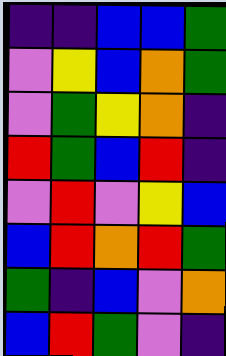[["indigo", "indigo", "blue", "blue", "green"], ["violet", "yellow", "blue", "orange", "green"], ["violet", "green", "yellow", "orange", "indigo"], ["red", "green", "blue", "red", "indigo"], ["violet", "red", "violet", "yellow", "blue"], ["blue", "red", "orange", "red", "green"], ["green", "indigo", "blue", "violet", "orange"], ["blue", "red", "green", "violet", "indigo"]]